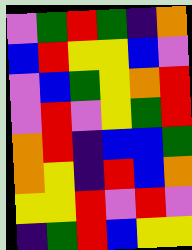[["violet", "green", "red", "green", "indigo", "orange"], ["blue", "red", "yellow", "yellow", "blue", "violet"], ["violet", "blue", "green", "yellow", "orange", "red"], ["violet", "red", "violet", "yellow", "green", "red"], ["orange", "red", "indigo", "blue", "blue", "green"], ["orange", "yellow", "indigo", "red", "blue", "orange"], ["yellow", "yellow", "red", "violet", "red", "violet"], ["indigo", "green", "red", "blue", "yellow", "yellow"]]